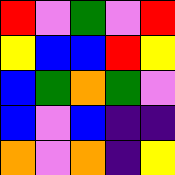[["red", "violet", "green", "violet", "red"], ["yellow", "blue", "blue", "red", "yellow"], ["blue", "green", "orange", "green", "violet"], ["blue", "violet", "blue", "indigo", "indigo"], ["orange", "violet", "orange", "indigo", "yellow"]]